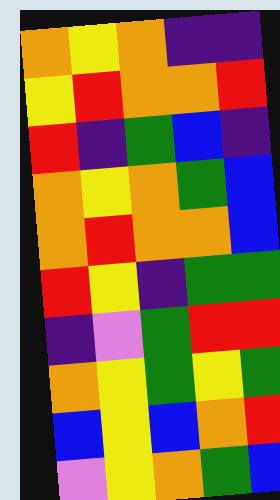[["orange", "yellow", "orange", "indigo", "indigo"], ["yellow", "red", "orange", "orange", "red"], ["red", "indigo", "green", "blue", "indigo"], ["orange", "yellow", "orange", "green", "blue"], ["orange", "red", "orange", "orange", "blue"], ["red", "yellow", "indigo", "green", "green"], ["indigo", "violet", "green", "red", "red"], ["orange", "yellow", "green", "yellow", "green"], ["blue", "yellow", "blue", "orange", "red"], ["violet", "yellow", "orange", "green", "blue"]]